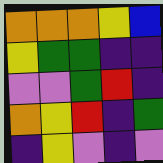[["orange", "orange", "orange", "yellow", "blue"], ["yellow", "green", "green", "indigo", "indigo"], ["violet", "violet", "green", "red", "indigo"], ["orange", "yellow", "red", "indigo", "green"], ["indigo", "yellow", "violet", "indigo", "violet"]]